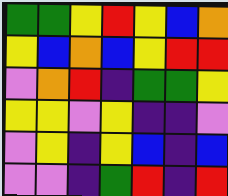[["green", "green", "yellow", "red", "yellow", "blue", "orange"], ["yellow", "blue", "orange", "blue", "yellow", "red", "red"], ["violet", "orange", "red", "indigo", "green", "green", "yellow"], ["yellow", "yellow", "violet", "yellow", "indigo", "indigo", "violet"], ["violet", "yellow", "indigo", "yellow", "blue", "indigo", "blue"], ["violet", "violet", "indigo", "green", "red", "indigo", "red"]]